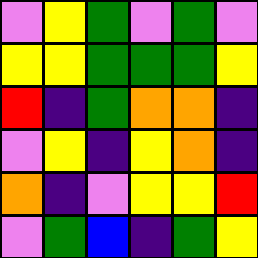[["violet", "yellow", "green", "violet", "green", "violet"], ["yellow", "yellow", "green", "green", "green", "yellow"], ["red", "indigo", "green", "orange", "orange", "indigo"], ["violet", "yellow", "indigo", "yellow", "orange", "indigo"], ["orange", "indigo", "violet", "yellow", "yellow", "red"], ["violet", "green", "blue", "indigo", "green", "yellow"]]